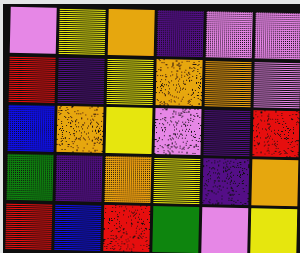[["violet", "yellow", "orange", "indigo", "violet", "violet"], ["red", "indigo", "yellow", "orange", "orange", "violet"], ["blue", "orange", "yellow", "violet", "indigo", "red"], ["green", "indigo", "orange", "yellow", "indigo", "orange"], ["red", "blue", "red", "green", "violet", "yellow"]]